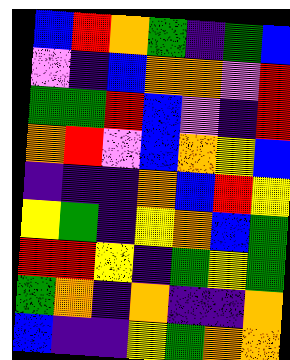[["blue", "red", "orange", "green", "indigo", "green", "blue"], ["violet", "indigo", "blue", "orange", "orange", "violet", "red"], ["green", "green", "red", "blue", "violet", "indigo", "red"], ["orange", "red", "violet", "blue", "orange", "yellow", "blue"], ["indigo", "indigo", "indigo", "orange", "blue", "red", "yellow"], ["yellow", "green", "indigo", "yellow", "orange", "blue", "green"], ["red", "red", "yellow", "indigo", "green", "yellow", "green"], ["green", "orange", "indigo", "orange", "indigo", "indigo", "orange"], ["blue", "indigo", "indigo", "yellow", "green", "orange", "orange"]]